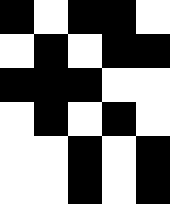[["black", "white", "black", "black", "white"], ["white", "black", "white", "black", "black"], ["black", "black", "black", "white", "white"], ["white", "black", "white", "black", "white"], ["white", "white", "black", "white", "black"], ["white", "white", "black", "white", "black"]]